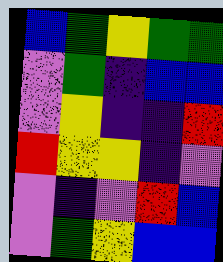[["blue", "green", "yellow", "green", "green"], ["violet", "green", "indigo", "blue", "blue"], ["violet", "yellow", "indigo", "indigo", "red"], ["red", "yellow", "yellow", "indigo", "violet"], ["violet", "indigo", "violet", "red", "blue"], ["violet", "green", "yellow", "blue", "blue"]]